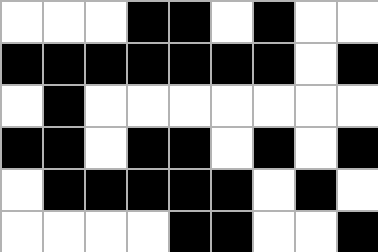[["white", "white", "white", "black", "black", "white", "black", "white", "white"], ["black", "black", "black", "black", "black", "black", "black", "white", "black"], ["white", "black", "white", "white", "white", "white", "white", "white", "white"], ["black", "black", "white", "black", "black", "white", "black", "white", "black"], ["white", "black", "black", "black", "black", "black", "white", "black", "white"], ["white", "white", "white", "white", "black", "black", "white", "white", "black"]]